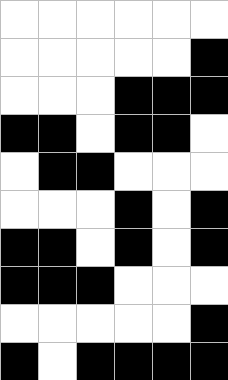[["white", "white", "white", "white", "white", "white"], ["white", "white", "white", "white", "white", "black"], ["white", "white", "white", "black", "black", "black"], ["black", "black", "white", "black", "black", "white"], ["white", "black", "black", "white", "white", "white"], ["white", "white", "white", "black", "white", "black"], ["black", "black", "white", "black", "white", "black"], ["black", "black", "black", "white", "white", "white"], ["white", "white", "white", "white", "white", "black"], ["black", "white", "black", "black", "black", "black"]]